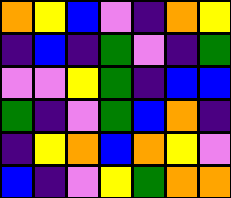[["orange", "yellow", "blue", "violet", "indigo", "orange", "yellow"], ["indigo", "blue", "indigo", "green", "violet", "indigo", "green"], ["violet", "violet", "yellow", "green", "indigo", "blue", "blue"], ["green", "indigo", "violet", "green", "blue", "orange", "indigo"], ["indigo", "yellow", "orange", "blue", "orange", "yellow", "violet"], ["blue", "indigo", "violet", "yellow", "green", "orange", "orange"]]